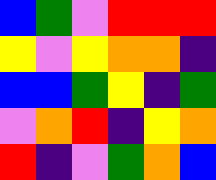[["blue", "green", "violet", "red", "red", "red"], ["yellow", "violet", "yellow", "orange", "orange", "indigo"], ["blue", "blue", "green", "yellow", "indigo", "green"], ["violet", "orange", "red", "indigo", "yellow", "orange"], ["red", "indigo", "violet", "green", "orange", "blue"]]